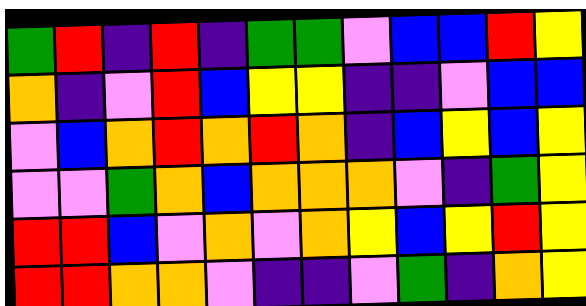[["green", "red", "indigo", "red", "indigo", "green", "green", "violet", "blue", "blue", "red", "yellow"], ["orange", "indigo", "violet", "red", "blue", "yellow", "yellow", "indigo", "indigo", "violet", "blue", "blue"], ["violet", "blue", "orange", "red", "orange", "red", "orange", "indigo", "blue", "yellow", "blue", "yellow"], ["violet", "violet", "green", "orange", "blue", "orange", "orange", "orange", "violet", "indigo", "green", "yellow"], ["red", "red", "blue", "violet", "orange", "violet", "orange", "yellow", "blue", "yellow", "red", "yellow"], ["red", "red", "orange", "orange", "violet", "indigo", "indigo", "violet", "green", "indigo", "orange", "yellow"]]